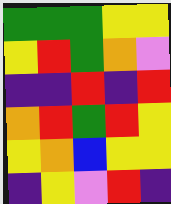[["green", "green", "green", "yellow", "yellow"], ["yellow", "red", "green", "orange", "violet"], ["indigo", "indigo", "red", "indigo", "red"], ["orange", "red", "green", "red", "yellow"], ["yellow", "orange", "blue", "yellow", "yellow"], ["indigo", "yellow", "violet", "red", "indigo"]]